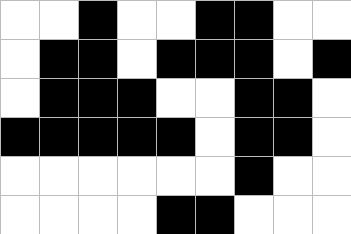[["white", "white", "black", "white", "white", "black", "black", "white", "white"], ["white", "black", "black", "white", "black", "black", "black", "white", "black"], ["white", "black", "black", "black", "white", "white", "black", "black", "white"], ["black", "black", "black", "black", "black", "white", "black", "black", "white"], ["white", "white", "white", "white", "white", "white", "black", "white", "white"], ["white", "white", "white", "white", "black", "black", "white", "white", "white"]]